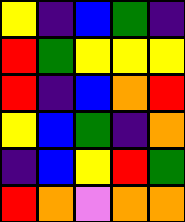[["yellow", "indigo", "blue", "green", "indigo"], ["red", "green", "yellow", "yellow", "yellow"], ["red", "indigo", "blue", "orange", "red"], ["yellow", "blue", "green", "indigo", "orange"], ["indigo", "blue", "yellow", "red", "green"], ["red", "orange", "violet", "orange", "orange"]]